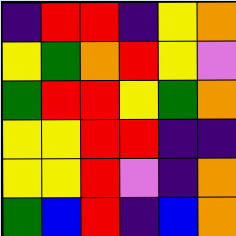[["indigo", "red", "red", "indigo", "yellow", "orange"], ["yellow", "green", "orange", "red", "yellow", "violet"], ["green", "red", "red", "yellow", "green", "orange"], ["yellow", "yellow", "red", "red", "indigo", "indigo"], ["yellow", "yellow", "red", "violet", "indigo", "orange"], ["green", "blue", "red", "indigo", "blue", "orange"]]